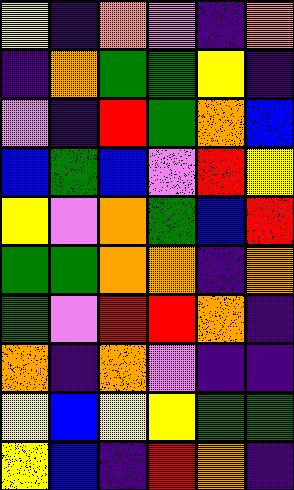[["yellow", "indigo", "orange", "violet", "indigo", "orange"], ["indigo", "orange", "green", "green", "yellow", "indigo"], ["violet", "indigo", "red", "green", "orange", "blue"], ["blue", "green", "blue", "violet", "red", "yellow"], ["yellow", "violet", "orange", "green", "blue", "red"], ["green", "green", "orange", "orange", "indigo", "orange"], ["green", "violet", "red", "red", "orange", "indigo"], ["orange", "indigo", "orange", "violet", "indigo", "indigo"], ["yellow", "blue", "yellow", "yellow", "green", "green"], ["yellow", "blue", "indigo", "red", "orange", "indigo"]]